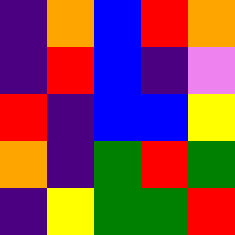[["indigo", "orange", "blue", "red", "orange"], ["indigo", "red", "blue", "indigo", "violet"], ["red", "indigo", "blue", "blue", "yellow"], ["orange", "indigo", "green", "red", "green"], ["indigo", "yellow", "green", "green", "red"]]